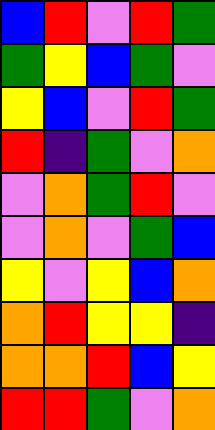[["blue", "red", "violet", "red", "green"], ["green", "yellow", "blue", "green", "violet"], ["yellow", "blue", "violet", "red", "green"], ["red", "indigo", "green", "violet", "orange"], ["violet", "orange", "green", "red", "violet"], ["violet", "orange", "violet", "green", "blue"], ["yellow", "violet", "yellow", "blue", "orange"], ["orange", "red", "yellow", "yellow", "indigo"], ["orange", "orange", "red", "blue", "yellow"], ["red", "red", "green", "violet", "orange"]]